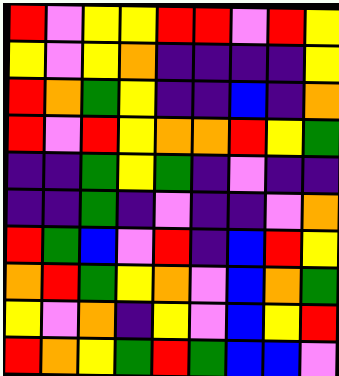[["red", "violet", "yellow", "yellow", "red", "red", "violet", "red", "yellow"], ["yellow", "violet", "yellow", "orange", "indigo", "indigo", "indigo", "indigo", "yellow"], ["red", "orange", "green", "yellow", "indigo", "indigo", "blue", "indigo", "orange"], ["red", "violet", "red", "yellow", "orange", "orange", "red", "yellow", "green"], ["indigo", "indigo", "green", "yellow", "green", "indigo", "violet", "indigo", "indigo"], ["indigo", "indigo", "green", "indigo", "violet", "indigo", "indigo", "violet", "orange"], ["red", "green", "blue", "violet", "red", "indigo", "blue", "red", "yellow"], ["orange", "red", "green", "yellow", "orange", "violet", "blue", "orange", "green"], ["yellow", "violet", "orange", "indigo", "yellow", "violet", "blue", "yellow", "red"], ["red", "orange", "yellow", "green", "red", "green", "blue", "blue", "violet"]]